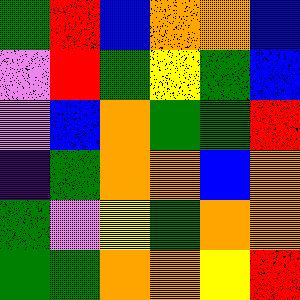[["green", "red", "blue", "orange", "orange", "blue"], ["violet", "red", "green", "yellow", "green", "blue"], ["violet", "blue", "orange", "green", "green", "red"], ["indigo", "green", "orange", "orange", "blue", "orange"], ["green", "violet", "yellow", "green", "orange", "orange"], ["green", "green", "orange", "orange", "yellow", "red"]]